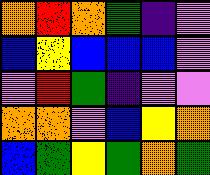[["orange", "red", "orange", "green", "indigo", "violet"], ["blue", "yellow", "blue", "blue", "blue", "violet"], ["violet", "red", "green", "indigo", "violet", "violet"], ["orange", "orange", "violet", "blue", "yellow", "orange"], ["blue", "green", "yellow", "green", "orange", "green"]]